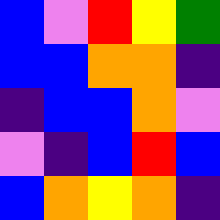[["blue", "violet", "red", "yellow", "green"], ["blue", "blue", "orange", "orange", "indigo"], ["indigo", "blue", "blue", "orange", "violet"], ["violet", "indigo", "blue", "red", "blue"], ["blue", "orange", "yellow", "orange", "indigo"]]